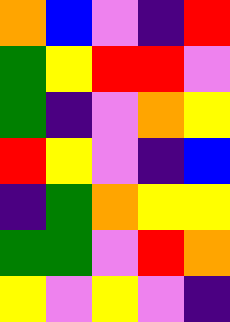[["orange", "blue", "violet", "indigo", "red"], ["green", "yellow", "red", "red", "violet"], ["green", "indigo", "violet", "orange", "yellow"], ["red", "yellow", "violet", "indigo", "blue"], ["indigo", "green", "orange", "yellow", "yellow"], ["green", "green", "violet", "red", "orange"], ["yellow", "violet", "yellow", "violet", "indigo"]]